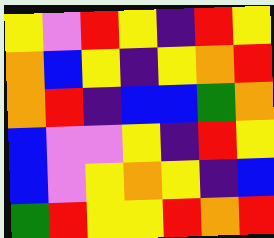[["yellow", "violet", "red", "yellow", "indigo", "red", "yellow"], ["orange", "blue", "yellow", "indigo", "yellow", "orange", "red"], ["orange", "red", "indigo", "blue", "blue", "green", "orange"], ["blue", "violet", "violet", "yellow", "indigo", "red", "yellow"], ["blue", "violet", "yellow", "orange", "yellow", "indigo", "blue"], ["green", "red", "yellow", "yellow", "red", "orange", "red"]]